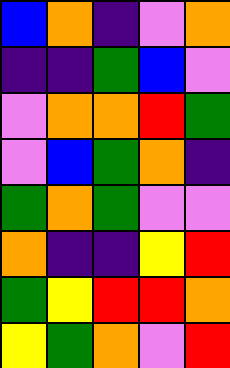[["blue", "orange", "indigo", "violet", "orange"], ["indigo", "indigo", "green", "blue", "violet"], ["violet", "orange", "orange", "red", "green"], ["violet", "blue", "green", "orange", "indigo"], ["green", "orange", "green", "violet", "violet"], ["orange", "indigo", "indigo", "yellow", "red"], ["green", "yellow", "red", "red", "orange"], ["yellow", "green", "orange", "violet", "red"]]